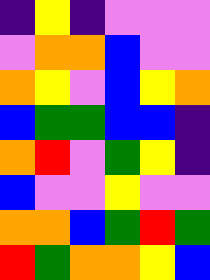[["indigo", "yellow", "indigo", "violet", "violet", "violet"], ["violet", "orange", "orange", "blue", "violet", "violet"], ["orange", "yellow", "violet", "blue", "yellow", "orange"], ["blue", "green", "green", "blue", "blue", "indigo"], ["orange", "red", "violet", "green", "yellow", "indigo"], ["blue", "violet", "violet", "yellow", "violet", "violet"], ["orange", "orange", "blue", "green", "red", "green"], ["red", "green", "orange", "orange", "yellow", "blue"]]